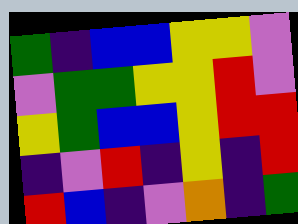[["green", "indigo", "blue", "blue", "yellow", "yellow", "violet"], ["violet", "green", "green", "yellow", "yellow", "red", "violet"], ["yellow", "green", "blue", "blue", "yellow", "red", "red"], ["indigo", "violet", "red", "indigo", "yellow", "indigo", "red"], ["red", "blue", "indigo", "violet", "orange", "indigo", "green"]]